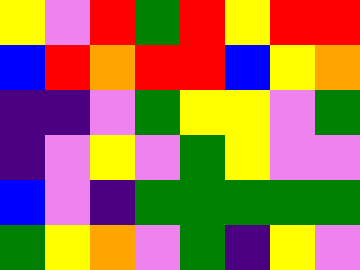[["yellow", "violet", "red", "green", "red", "yellow", "red", "red"], ["blue", "red", "orange", "red", "red", "blue", "yellow", "orange"], ["indigo", "indigo", "violet", "green", "yellow", "yellow", "violet", "green"], ["indigo", "violet", "yellow", "violet", "green", "yellow", "violet", "violet"], ["blue", "violet", "indigo", "green", "green", "green", "green", "green"], ["green", "yellow", "orange", "violet", "green", "indigo", "yellow", "violet"]]